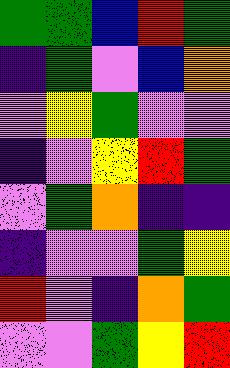[["green", "green", "blue", "red", "green"], ["indigo", "green", "violet", "blue", "orange"], ["violet", "yellow", "green", "violet", "violet"], ["indigo", "violet", "yellow", "red", "green"], ["violet", "green", "orange", "indigo", "indigo"], ["indigo", "violet", "violet", "green", "yellow"], ["red", "violet", "indigo", "orange", "green"], ["violet", "violet", "green", "yellow", "red"]]